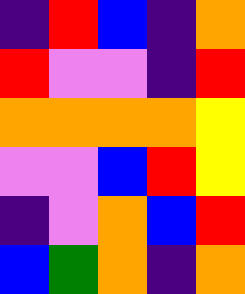[["indigo", "red", "blue", "indigo", "orange"], ["red", "violet", "violet", "indigo", "red"], ["orange", "orange", "orange", "orange", "yellow"], ["violet", "violet", "blue", "red", "yellow"], ["indigo", "violet", "orange", "blue", "red"], ["blue", "green", "orange", "indigo", "orange"]]